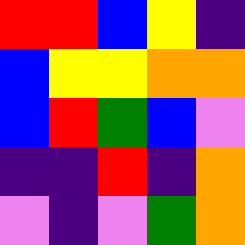[["red", "red", "blue", "yellow", "indigo"], ["blue", "yellow", "yellow", "orange", "orange"], ["blue", "red", "green", "blue", "violet"], ["indigo", "indigo", "red", "indigo", "orange"], ["violet", "indigo", "violet", "green", "orange"]]